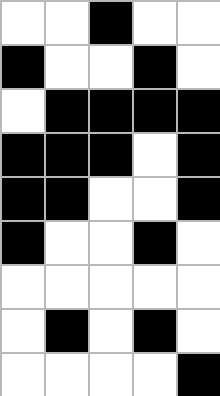[["white", "white", "black", "white", "white"], ["black", "white", "white", "black", "white"], ["white", "black", "black", "black", "black"], ["black", "black", "black", "white", "black"], ["black", "black", "white", "white", "black"], ["black", "white", "white", "black", "white"], ["white", "white", "white", "white", "white"], ["white", "black", "white", "black", "white"], ["white", "white", "white", "white", "black"]]